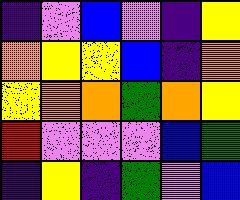[["indigo", "violet", "blue", "violet", "indigo", "yellow"], ["orange", "yellow", "yellow", "blue", "indigo", "orange"], ["yellow", "orange", "orange", "green", "orange", "yellow"], ["red", "violet", "violet", "violet", "blue", "green"], ["indigo", "yellow", "indigo", "green", "violet", "blue"]]